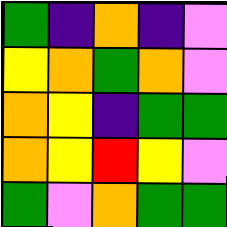[["green", "indigo", "orange", "indigo", "violet"], ["yellow", "orange", "green", "orange", "violet"], ["orange", "yellow", "indigo", "green", "green"], ["orange", "yellow", "red", "yellow", "violet"], ["green", "violet", "orange", "green", "green"]]